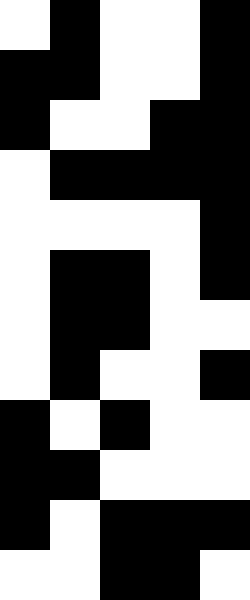[["white", "black", "white", "white", "black"], ["black", "black", "white", "white", "black"], ["black", "white", "white", "black", "black"], ["white", "black", "black", "black", "black"], ["white", "white", "white", "white", "black"], ["white", "black", "black", "white", "black"], ["white", "black", "black", "white", "white"], ["white", "black", "white", "white", "black"], ["black", "white", "black", "white", "white"], ["black", "black", "white", "white", "white"], ["black", "white", "black", "black", "black"], ["white", "white", "black", "black", "white"]]